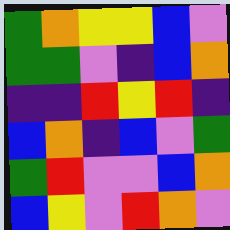[["green", "orange", "yellow", "yellow", "blue", "violet"], ["green", "green", "violet", "indigo", "blue", "orange"], ["indigo", "indigo", "red", "yellow", "red", "indigo"], ["blue", "orange", "indigo", "blue", "violet", "green"], ["green", "red", "violet", "violet", "blue", "orange"], ["blue", "yellow", "violet", "red", "orange", "violet"]]